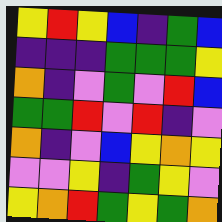[["yellow", "red", "yellow", "blue", "indigo", "green", "blue"], ["indigo", "indigo", "indigo", "green", "green", "green", "yellow"], ["orange", "indigo", "violet", "green", "violet", "red", "blue"], ["green", "green", "red", "violet", "red", "indigo", "violet"], ["orange", "indigo", "violet", "blue", "yellow", "orange", "yellow"], ["violet", "violet", "yellow", "indigo", "green", "yellow", "violet"], ["yellow", "orange", "red", "green", "yellow", "green", "orange"]]